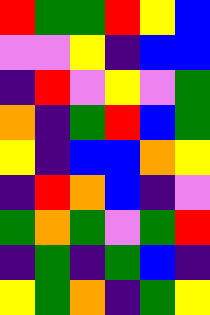[["red", "green", "green", "red", "yellow", "blue"], ["violet", "violet", "yellow", "indigo", "blue", "blue"], ["indigo", "red", "violet", "yellow", "violet", "green"], ["orange", "indigo", "green", "red", "blue", "green"], ["yellow", "indigo", "blue", "blue", "orange", "yellow"], ["indigo", "red", "orange", "blue", "indigo", "violet"], ["green", "orange", "green", "violet", "green", "red"], ["indigo", "green", "indigo", "green", "blue", "indigo"], ["yellow", "green", "orange", "indigo", "green", "yellow"]]